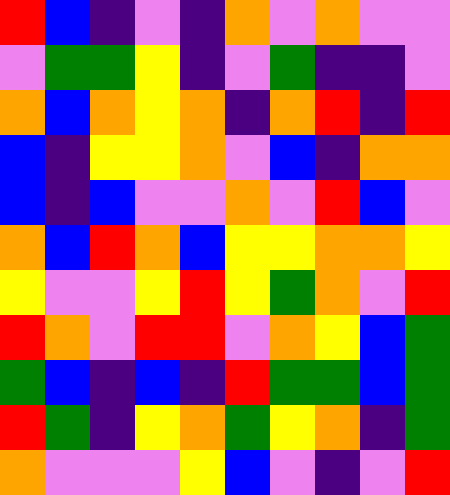[["red", "blue", "indigo", "violet", "indigo", "orange", "violet", "orange", "violet", "violet"], ["violet", "green", "green", "yellow", "indigo", "violet", "green", "indigo", "indigo", "violet"], ["orange", "blue", "orange", "yellow", "orange", "indigo", "orange", "red", "indigo", "red"], ["blue", "indigo", "yellow", "yellow", "orange", "violet", "blue", "indigo", "orange", "orange"], ["blue", "indigo", "blue", "violet", "violet", "orange", "violet", "red", "blue", "violet"], ["orange", "blue", "red", "orange", "blue", "yellow", "yellow", "orange", "orange", "yellow"], ["yellow", "violet", "violet", "yellow", "red", "yellow", "green", "orange", "violet", "red"], ["red", "orange", "violet", "red", "red", "violet", "orange", "yellow", "blue", "green"], ["green", "blue", "indigo", "blue", "indigo", "red", "green", "green", "blue", "green"], ["red", "green", "indigo", "yellow", "orange", "green", "yellow", "orange", "indigo", "green"], ["orange", "violet", "violet", "violet", "yellow", "blue", "violet", "indigo", "violet", "red"]]